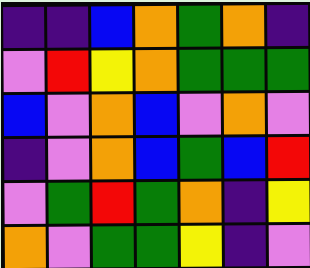[["indigo", "indigo", "blue", "orange", "green", "orange", "indigo"], ["violet", "red", "yellow", "orange", "green", "green", "green"], ["blue", "violet", "orange", "blue", "violet", "orange", "violet"], ["indigo", "violet", "orange", "blue", "green", "blue", "red"], ["violet", "green", "red", "green", "orange", "indigo", "yellow"], ["orange", "violet", "green", "green", "yellow", "indigo", "violet"]]